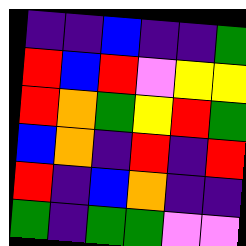[["indigo", "indigo", "blue", "indigo", "indigo", "green"], ["red", "blue", "red", "violet", "yellow", "yellow"], ["red", "orange", "green", "yellow", "red", "green"], ["blue", "orange", "indigo", "red", "indigo", "red"], ["red", "indigo", "blue", "orange", "indigo", "indigo"], ["green", "indigo", "green", "green", "violet", "violet"]]